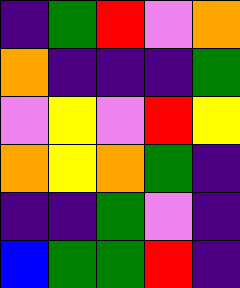[["indigo", "green", "red", "violet", "orange"], ["orange", "indigo", "indigo", "indigo", "green"], ["violet", "yellow", "violet", "red", "yellow"], ["orange", "yellow", "orange", "green", "indigo"], ["indigo", "indigo", "green", "violet", "indigo"], ["blue", "green", "green", "red", "indigo"]]